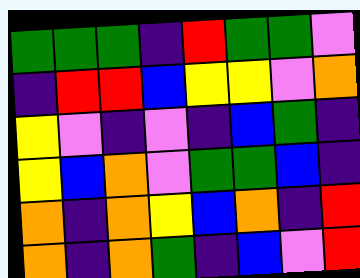[["green", "green", "green", "indigo", "red", "green", "green", "violet"], ["indigo", "red", "red", "blue", "yellow", "yellow", "violet", "orange"], ["yellow", "violet", "indigo", "violet", "indigo", "blue", "green", "indigo"], ["yellow", "blue", "orange", "violet", "green", "green", "blue", "indigo"], ["orange", "indigo", "orange", "yellow", "blue", "orange", "indigo", "red"], ["orange", "indigo", "orange", "green", "indigo", "blue", "violet", "red"]]